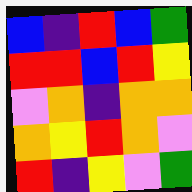[["blue", "indigo", "red", "blue", "green"], ["red", "red", "blue", "red", "yellow"], ["violet", "orange", "indigo", "orange", "orange"], ["orange", "yellow", "red", "orange", "violet"], ["red", "indigo", "yellow", "violet", "green"]]